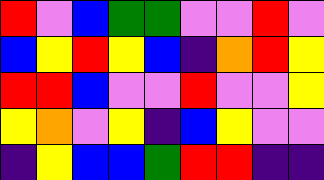[["red", "violet", "blue", "green", "green", "violet", "violet", "red", "violet"], ["blue", "yellow", "red", "yellow", "blue", "indigo", "orange", "red", "yellow"], ["red", "red", "blue", "violet", "violet", "red", "violet", "violet", "yellow"], ["yellow", "orange", "violet", "yellow", "indigo", "blue", "yellow", "violet", "violet"], ["indigo", "yellow", "blue", "blue", "green", "red", "red", "indigo", "indigo"]]